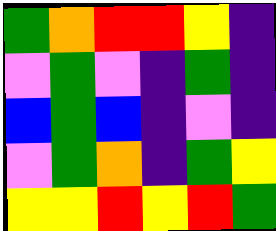[["green", "orange", "red", "red", "yellow", "indigo"], ["violet", "green", "violet", "indigo", "green", "indigo"], ["blue", "green", "blue", "indigo", "violet", "indigo"], ["violet", "green", "orange", "indigo", "green", "yellow"], ["yellow", "yellow", "red", "yellow", "red", "green"]]